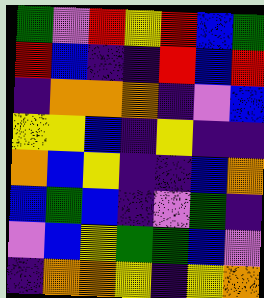[["green", "violet", "red", "yellow", "red", "blue", "green"], ["red", "blue", "indigo", "indigo", "red", "blue", "red"], ["indigo", "orange", "orange", "orange", "indigo", "violet", "blue"], ["yellow", "yellow", "blue", "indigo", "yellow", "indigo", "indigo"], ["orange", "blue", "yellow", "indigo", "indigo", "blue", "orange"], ["blue", "green", "blue", "indigo", "violet", "green", "indigo"], ["violet", "blue", "yellow", "green", "green", "blue", "violet"], ["indigo", "orange", "orange", "yellow", "indigo", "yellow", "orange"]]